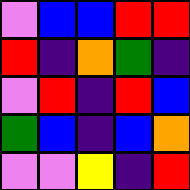[["violet", "blue", "blue", "red", "red"], ["red", "indigo", "orange", "green", "indigo"], ["violet", "red", "indigo", "red", "blue"], ["green", "blue", "indigo", "blue", "orange"], ["violet", "violet", "yellow", "indigo", "red"]]